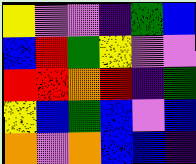[["yellow", "violet", "violet", "indigo", "green", "blue"], ["blue", "red", "green", "yellow", "violet", "violet"], ["red", "red", "orange", "red", "indigo", "green"], ["yellow", "blue", "green", "blue", "violet", "blue"], ["orange", "violet", "orange", "blue", "blue", "indigo"]]